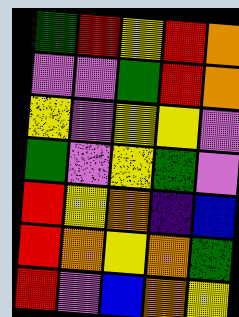[["green", "red", "yellow", "red", "orange"], ["violet", "violet", "green", "red", "orange"], ["yellow", "violet", "yellow", "yellow", "violet"], ["green", "violet", "yellow", "green", "violet"], ["red", "yellow", "orange", "indigo", "blue"], ["red", "orange", "yellow", "orange", "green"], ["red", "violet", "blue", "orange", "yellow"]]